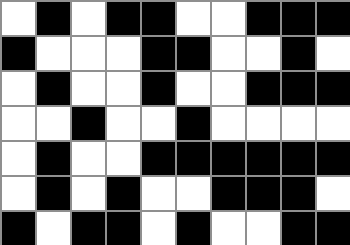[["white", "black", "white", "black", "black", "white", "white", "black", "black", "black"], ["black", "white", "white", "white", "black", "black", "white", "white", "black", "white"], ["white", "black", "white", "white", "black", "white", "white", "black", "black", "black"], ["white", "white", "black", "white", "white", "black", "white", "white", "white", "white"], ["white", "black", "white", "white", "black", "black", "black", "black", "black", "black"], ["white", "black", "white", "black", "white", "white", "black", "black", "black", "white"], ["black", "white", "black", "black", "white", "black", "white", "white", "black", "black"]]